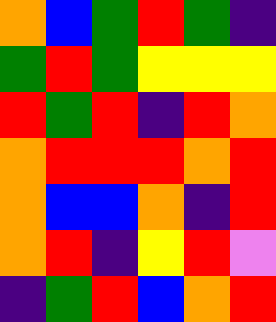[["orange", "blue", "green", "red", "green", "indigo"], ["green", "red", "green", "yellow", "yellow", "yellow"], ["red", "green", "red", "indigo", "red", "orange"], ["orange", "red", "red", "red", "orange", "red"], ["orange", "blue", "blue", "orange", "indigo", "red"], ["orange", "red", "indigo", "yellow", "red", "violet"], ["indigo", "green", "red", "blue", "orange", "red"]]